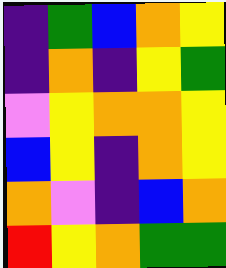[["indigo", "green", "blue", "orange", "yellow"], ["indigo", "orange", "indigo", "yellow", "green"], ["violet", "yellow", "orange", "orange", "yellow"], ["blue", "yellow", "indigo", "orange", "yellow"], ["orange", "violet", "indigo", "blue", "orange"], ["red", "yellow", "orange", "green", "green"]]